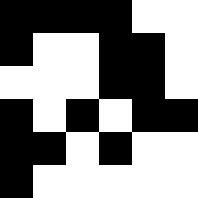[["black", "black", "black", "black", "white", "white"], ["black", "white", "white", "black", "black", "white"], ["white", "white", "white", "black", "black", "white"], ["black", "white", "black", "white", "black", "black"], ["black", "black", "white", "black", "white", "white"], ["black", "white", "white", "white", "white", "white"]]